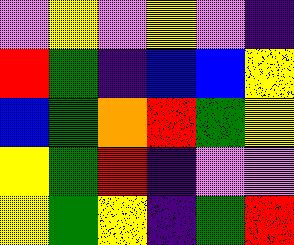[["violet", "yellow", "violet", "yellow", "violet", "indigo"], ["red", "green", "indigo", "blue", "blue", "yellow"], ["blue", "green", "orange", "red", "green", "yellow"], ["yellow", "green", "red", "indigo", "violet", "violet"], ["yellow", "green", "yellow", "indigo", "green", "red"]]